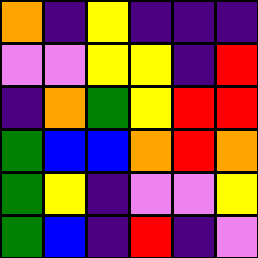[["orange", "indigo", "yellow", "indigo", "indigo", "indigo"], ["violet", "violet", "yellow", "yellow", "indigo", "red"], ["indigo", "orange", "green", "yellow", "red", "red"], ["green", "blue", "blue", "orange", "red", "orange"], ["green", "yellow", "indigo", "violet", "violet", "yellow"], ["green", "blue", "indigo", "red", "indigo", "violet"]]